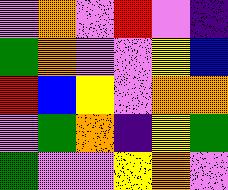[["violet", "orange", "violet", "red", "violet", "indigo"], ["green", "orange", "violet", "violet", "yellow", "blue"], ["red", "blue", "yellow", "violet", "orange", "orange"], ["violet", "green", "orange", "indigo", "yellow", "green"], ["green", "violet", "violet", "yellow", "orange", "violet"]]